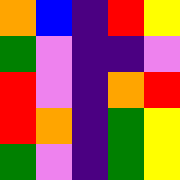[["orange", "blue", "indigo", "red", "yellow"], ["green", "violet", "indigo", "indigo", "violet"], ["red", "violet", "indigo", "orange", "red"], ["red", "orange", "indigo", "green", "yellow"], ["green", "violet", "indigo", "green", "yellow"]]